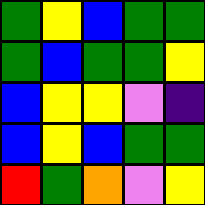[["green", "yellow", "blue", "green", "green"], ["green", "blue", "green", "green", "yellow"], ["blue", "yellow", "yellow", "violet", "indigo"], ["blue", "yellow", "blue", "green", "green"], ["red", "green", "orange", "violet", "yellow"]]